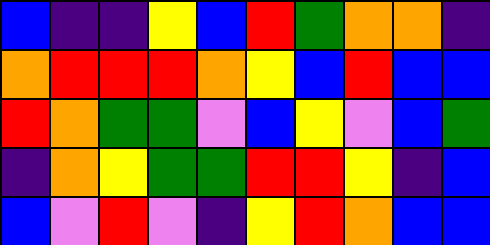[["blue", "indigo", "indigo", "yellow", "blue", "red", "green", "orange", "orange", "indigo"], ["orange", "red", "red", "red", "orange", "yellow", "blue", "red", "blue", "blue"], ["red", "orange", "green", "green", "violet", "blue", "yellow", "violet", "blue", "green"], ["indigo", "orange", "yellow", "green", "green", "red", "red", "yellow", "indigo", "blue"], ["blue", "violet", "red", "violet", "indigo", "yellow", "red", "orange", "blue", "blue"]]